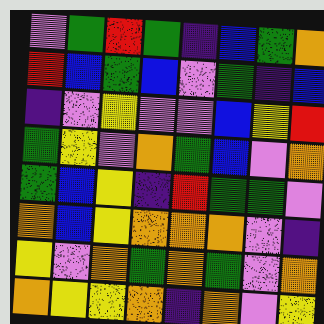[["violet", "green", "red", "green", "indigo", "blue", "green", "orange"], ["red", "blue", "green", "blue", "violet", "green", "indigo", "blue"], ["indigo", "violet", "yellow", "violet", "violet", "blue", "yellow", "red"], ["green", "yellow", "violet", "orange", "green", "blue", "violet", "orange"], ["green", "blue", "yellow", "indigo", "red", "green", "green", "violet"], ["orange", "blue", "yellow", "orange", "orange", "orange", "violet", "indigo"], ["yellow", "violet", "orange", "green", "orange", "green", "violet", "orange"], ["orange", "yellow", "yellow", "orange", "indigo", "orange", "violet", "yellow"]]